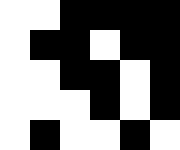[["white", "white", "black", "black", "black", "black"], ["white", "black", "black", "white", "black", "black"], ["white", "white", "black", "black", "white", "black"], ["white", "white", "white", "black", "white", "black"], ["white", "black", "white", "white", "black", "white"]]